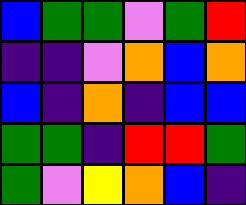[["blue", "green", "green", "violet", "green", "red"], ["indigo", "indigo", "violet", "orange", "blue", "orange"], ["blue", "indigo", "orange", "indigo", "blue", "blue"], ["green", "green", "indigo", "red", "red", "green"], ["green", "violet", "yellow", "orange", "blue", "indigo"]]